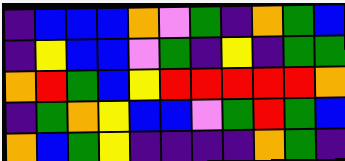[["indigo", "blue", "blue", "blue", "orange", "violet", "green", "indigo", "orange", "green", "blue"], ["indigo", "yellow", "blue", "blue", "violet", "green", "indigo", "yellow", "indigo", "green", "green"], ["orange", "red", "green", "blue", "yellow", "red", "red", "red", "red", "red", "orange"], ["indigo", "green", "orange", "yellow", "blue", "blue", "violet", "green", "red", "green", "blue"], ["orange", "blue", "green", "yellow", "indigo", "indigo", "indigo", "indigo", "orange", "green", "indigo"]]